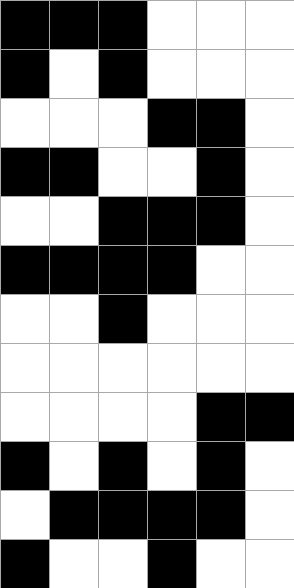[["black", "black", "black", "white", "white", "white"], ["black", "white", "black", "white", "white", "white"], ["white", "white", "white", "black", "black", "white"], ["black", "black", "white", "white", "black", "white"], ["white", "white", "black", "black", "black", "white"], ["black", "black", "black", "black", "white", "white"], ["white", "white", "black", "white", "white", "white"], ["white", "white", "white", "white", "white", "white"], ["white", "white", "white", "white", "black", "black"], ["black", "white", "black", "white", "black", "white"], ["white", "black", "black", "black", "black", "white"], ["black", "white", "white", "black", "white", "white"]]